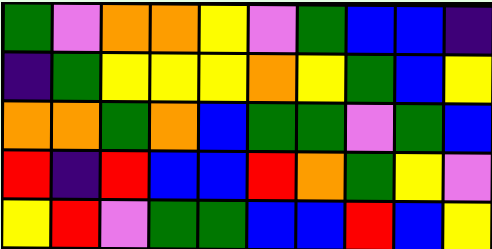[["green", "violet", "orange", "orange", "yellow", "violet", "green", "blue", "blue", "indigo"], ["indigo", "green", "yellow", "yellow", "yellow", "orange", "yellow", "green", "blue", "yellow"], ["orange", "orange", "green", "orange", "blue", "green", "green", "violet", "green", "blue"], ["red", "indigo", "red", "blue", "blue", "red", "orange", "green", "yellow", "violet"], ["yellow", "red", "violet", "green", "green", "blue", "blue", "red", "blue", "yellow"]]